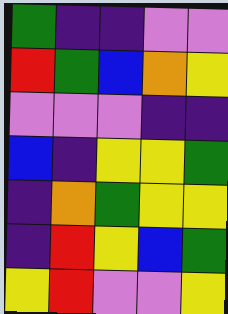[["green", "indigo", "indigo", "violet", "violet"], ["red", "green", "blue", "orange", "yellow"], ["violet", "violet", "violet", "indigo", "indigo"], ["blue", "indigo", "yellow", "yellow", "green"], ["indigo", "orange", "green", "yellow", "yellow"], ["indigo", "red", "yellow", "blue", "green"], ["yellow", "red", "violet", "violet", "yellow"]]